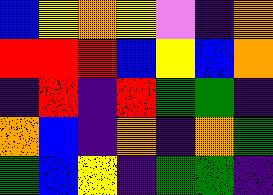[["blue", "yellow", "orange", "yellow", "violet", "indigo", "orange"], ["red", "red", "red", "blue", "yellow", "blue", "orange"], ["indigo", "red", "indigo", "red", "green", "green", "indigo"], ["orange", "blue", "indigo", "orange", "indigo", "orange", "green"], ["green", "blue", "yellow", "indigo", "green", "green", "indigo"]]